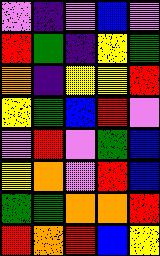[["violet", "indigo", "violet", "blue", "violet"], ["red", "green", "indigo", "yellow", "green"], ["orange", "indigo", "yellow", "yellow", "red"], ["yellow", "green", "blue", "red", "violet"], ["violet", "red", "violet", "green", "blue"], ["yellow", "orange", "violet", "red", "blue"], ["green", "green", "orange", "orange", "red"], ["red", "orange", "red", "blue", "yellow"]]